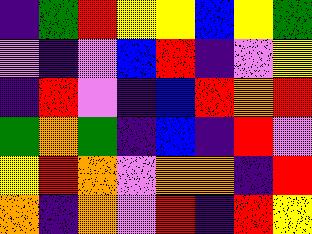[["indigo", "green", "red", "yellow", "yellow", "blue", "yellow", "green"], ["violet", "indigo", "violet", "blue", "red", "indigo", "violet", "yellow"], ["indigo", "red", "violet", "indigo", "blue", "red", "orange", "red"], ["green", "orange", "green", "indigo", "blue", "indigo", "red", "violet"], ["yellow", "red", "orange", "violet", "orange", "orange", "indigo", "red"], ["orange", "indigo", "orange", "violet", "red", "indigo", "red", "yellow"]]